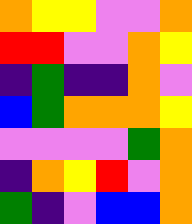[["orange", "yellow", "yellow", "violet", "violet", "orange"], ["red", "red", "violet", "violet", "orange", "yellow"], ["indigo", "green", "indigo", "indigo", "orange", "violet"], ["blue", "green", "orange", "orange", "orange", "yellow"], ["violet", "violet", "violet", "violet", "green", "orange"], ["indigo", "orange", "yellow", "red", "violet", "orange"], ["green", "indigo", "violet", "blue", "blue", "orange"]]